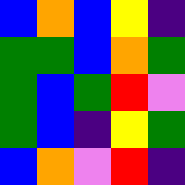[["blue", "orange", "blue", "yellow", "indigo"], ["green", "green", "blue", "orange", "green"], ["green", "blue", "green", "red", "violet"], ["green", "blue", "indigo", "yellow", "green"], ["blue", "orange", "violet", "red", "indigo"]]